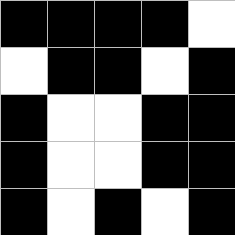[["black", "black", "black", "black", "white"], ["white", "black", "black", "white", "black"], ["black", "white", "white", "black", "black"], ["black", "white", "white", "black", "black"], ["black", "white", "black", "white", "black"]]